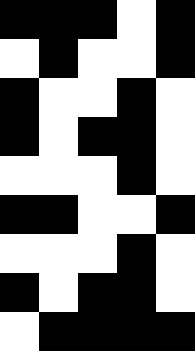[["black", "black", "black", "white", "black"], ["white", "black", "white", "white", "black"], ["black", "white", "white", "black", "white"], ["black", "white", "black", "black", "white"], ["white", "white", "white", "black", "white"], ["black", "black", "white", "white", "black"], ["white", "white", "white", "black", "white"], ["black", "white", "black", "black", "white"], ["white", "black", "black", "black", "black"]]